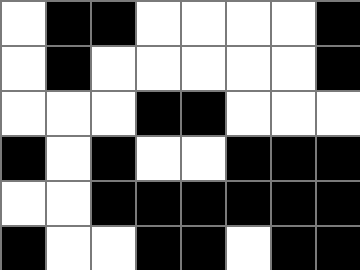[["white", "black", "black", "white", "white", "white", "white", "black"], ["white", "black", "white", "white", "white", "white", "white", "black"], ["white", "white", "white", "black", "black", "white", "white", "white"], ["black", "white", "black", "white", "white", "black", "black", "black"], ["white", "white", "black", "black", "black", "black", "black", "black"], ["black", "white", "white", "black", "black", "white", "black", "black"]]